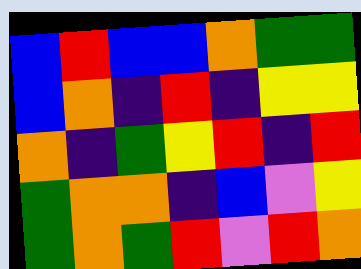[["blue", "red", "blue", "blue", "orange", "green", "green"], ["blue", "orange", "indigo", "red", "indigo", "yellow", "yellow"], ["orange", "indigo", "green", "yellow", "red", "indigo", "red"], ["green", "orange", "orange", "indigo", "blue", "violet", "yellow"], ["green", "orange", "green", "red", "violet", "red", "orange"]]